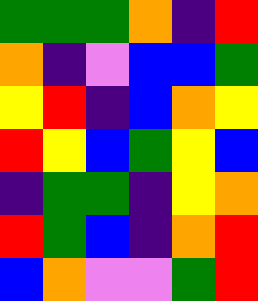[["green", "green", "green", "orange", "indigo", "red"], ["orange", "indigo", "violet", "blue", "blue", "green"], ["yellow", "red", "indigo", "blue", "orange", "yellow"], ["red", "yellow", "blue", "green", "yellow", "blue"], ["indigo", "green", "green", "indigo", "yellow", "orange"], ["red", "green", "blue", "indigo", "orange", "red"], ["blue", "orange", "violet", "violet", "green", "red"]]